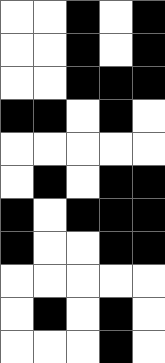[["white", "white", "black", "white", "black"], ["white", "white", "black", "white", "black"], ["white", "white", "black", "black", "black"], ["black", "black", "white", "black", "white"], ["white", "white", "white", "white", "white"], ["white", "black", "white", "black", "black"], ["black", "white", "black", "black", "black"], ["black", "white", "white", "black", "black"], ["white", "white", "white", "white", "white"], ["white", "black", "white", "black", "white"], ["white", "white", "white", "black", "white"]]